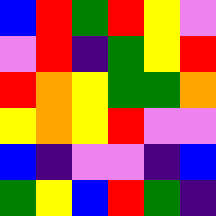[["blue", "red", "green", "red", "yellow", "violet"], ["violet", "red", "indigo", "green", "yellow", "red"], ["red", "orange", "yellow", "green", "green", "orange"], ["yellow", "orange", "yellow", "red", "violet", "violet"], ["blue", "indigo", "violet", "violet", "indigo", "blue"], ["green", "yellow", "blue", "red", "green", "indigo"]]